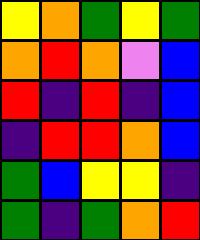[["yellow", "orange", "green", "yellow", "green"], ["orange", "red", "orange", "violet", "blue"], ["red", "indigo", "red", "indigo", "blue"], ["indigo", "red", "red", "orange", "blue"], ["green", "blue", "yellow", "yellow", "indigo"], ["green", "indigo", "green", "orange", "red"]]